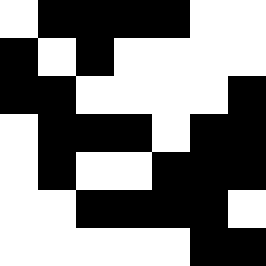[["white", "black", "black", "black", "black", "white", "white"], ["black", "white", "black", "white", "white", "white", "white"], ["black", "black", "white", "white", "white", "white", "black"], ["white", "black", "black", "black", "white", "black", "black"], ["white", "black", "white", "white", "black", "black", "black"], ["white", "white", "black", "black", "black", "black", "white"], ["white", "white", "white", "white", "white", "black", "black"]]